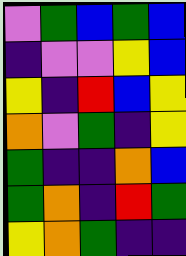[["violet", "green", "blue", "green", "blue"], ["indigo", "violet", "violet", "yellow", "blue"], ["yellow", "indigo", "red", "blue", "yellow"], ["orange", "violet", "green", "indigo", "yellow"], ["green", "indigo", "indigo", "orange", "blue"], ["green", "orange", "indigo", "red", "green"], ["yellow", "orange", "green", "indigo", "indigo"]]